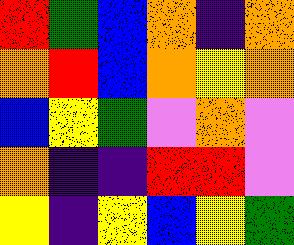[["red", "green", "blue", "orange", "indigo", "orange"], ["orange", "red", "blue", "orange", "yellow", "orange"], ["blue", "yellow", "green", "violet", "orange", "violet"], ["orange", "indigo", "indigo", "red", "red", "violet"], ["yellow", "indigo", "yellow", "blue", "yellow", "green"]]